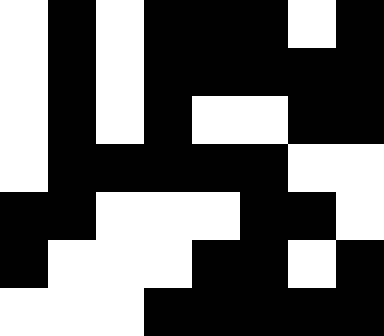[["white", "black", "white", "black", "black", "black", "white", "black"], ["white", "black", "white", "black", "black", "black", "black", "black"], ["white", "black", "white", "black", "white", "white", "black", "black"], ["white", "black", "black", "black", "black", "black", "white", "white"], ["black", "black", "white", "white", "white", "black", "black", "white"], ["black", "white", "white", "white", "black", "black", "white", "black"], ["white", "white", "white", "black", "black", "black", "black", "black"]]